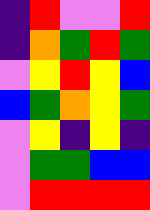[["indigo", "red", "violet", "violet", "red"], ["indigo", "orange", "green", "red", "green"], ["violet", "yellow", "red", "yellow", "blue"], ["blue", "green", "orange", "yellow", "green"], ["violet", "yellow", "indigo", "yellow", "indigo"], ["violet", "green", "green", "blue", "blue"], ["violet", "red", "red", "red", "red"]]